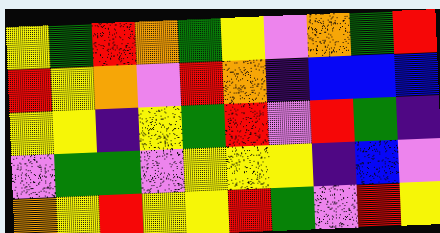[["yellow", "green", "red", "orange", "green", "yellow", "violet", "orange", "green", "red"], ["red", "yellow", "orange", "violet", "red", "orange", "indigo", "blue", "blue", "blue"], ["yellow", "yellow", "indigo", "yellow", "green", "red", "violet", "red", "green", "indigo"], ["violet", "green", "green", "violet", "yellow", "yellow", "yellow", "indigo", "blue", "violet"], ["orange", "yellow", "red", "yellow", "yellow", "red", "green", "violet", "red", "yellow"]]